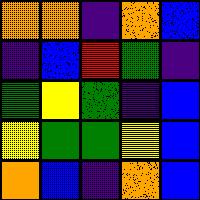[["orange", "orange", "indigo", "orange", "blue"], ["indigo", "blue", "red", "green", "indigo"], ["green", "yellow", "green", "indigo", "blue"], ["yellow", "green", "green", "yellow", "blue"], ["orange", "blue", "indigo", "orange", "blue"]]